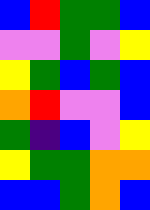[["blue", "red", "green", "green", "blue"], ["violet", "violet", "green", "violet", "yellow"], ["yellow", "green", "blue", "green", "blue"], ["orange", "red", "violet", "violet", "blue"], ["green", "indigo", "blue", "violet", "yellow"], ["yellow", "green", "green", "orange", "orange"], ["blue", "blue", "green", "orange", "blue"]]